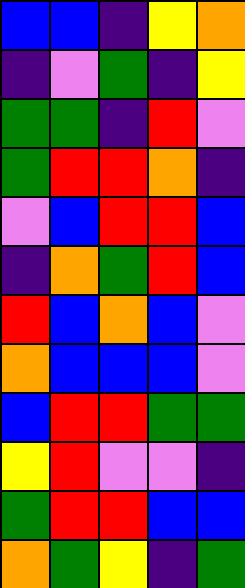[["blue", "blue", "indigo", "yellow", "orange"], ["indigo", "violet", "green", "indigo", "yellow"], ["green", "green", "indigo", "red", "violet"], ["green", "red", "red", "orange", "indigo"], ["violet", "blue", "red", "red", "blue"], ["indigo", "orange", "green", "red", "blue"], ["red", "blue", "orange", "blue", "violet"], ["orange", "blue", "blue", "blue", "violet"], ["blue", "red", "red", "green", "green"], ["yellow", "red", "violet", "violet", "indigo"], ["green", "red", "red", "blue", "blue"], ["orange", "green", "yellow", "indigo", "green"]]